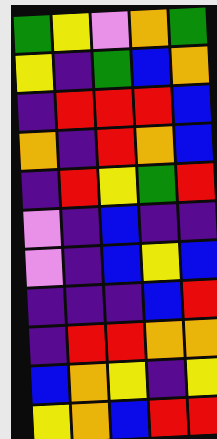[["green", "yellow", "violet", "orange", "green"], ["yellow", "indigo", "green", "blue", "orange"], ["indigo", "red", "red", "red", "blue"], ["orange", "indigo", "red", "orange", "blue"], ["indigo", "red", "yellow", "green", "red"], ["violet", "indigo", "blue", "indigo", "indigo"], ["violet", "indigo", "blue", "yellow", "blue"], ["indigo", "indigo", "indigo", "blue", "red"], ["indigo", "red", "red", "orange", "orange"], ["blue", "orange", "yellow", "indigo", "yellow"], ["yellow", "orange", "blue", "red", "red"]]